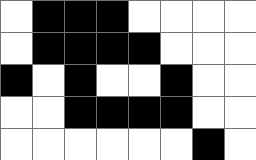[["white", "black", "black", "black", "white", "white", "white", "white"], ["white", "black", "black", "black", "black", "white", "white", "white"], ["black", "white", "black", "white", "white", "black", "white", "white"], ["white", "white", "black", "black", "black", "black", "white", "white"], ["white", "white", "white", "white", "white", "white", "black", "white"]]